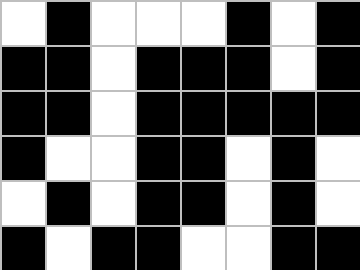[["white", "black", "white", "white", "white", "black", "white", "black"], ["black", "black", "white", "black", "black", "black", "white", "black"], ["black", "black", "white", "black", "black", "black", "black", "black"], ["black", "white", "white", "black", "black", "white", "black", "white"], ["white", "black", "white", "black", "black", "white", "black", "white"], ["black", "white", "black", "black", "white", "white", "black", "black"]]